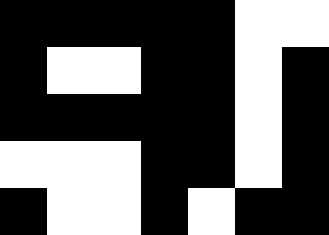[["black", "black", "black", "black", "black", "white", "white"], ["black", "white", "white", "black", "black", "white", "black"], ["black", "black", "black", "black", "black", "white", "black"], ["white", "white", "white", "black", "black", "white", "black"], ["black", "white", "white", "black", "white", "black", "black"]]